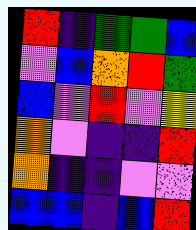[["red", "indigo", "green", "green", "blue"], ["violet", "blue", "orange", "red", "green"], ["blue", "violet", "red", "violet", "yellow"], ["orange", "violet", "indigo", "indigo", "red"], ["orange", "indigo", "indigo", "violet", "violet"], ["blue", "blue", "indigo", "blue", "red"]]